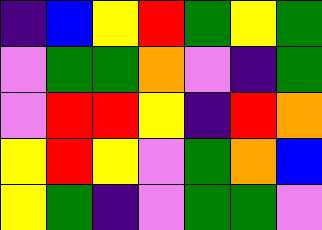[["indigo", "blue", "yellow", "red", "green", "yellow", "green"], ["violet", "green", "green", "orange", "violet", "indigo", "green"], ["violet", "red", "red", "yellow", "indigo", "red", "orange"], ["yellow", "red", "yellow", "violet", "green", "orange", "blue"], ["yellow", "green", "indigo", "violet", "green", "green", "violet"]]